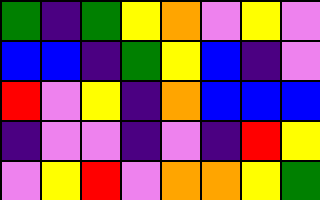[["green", "indigo", "green", "yellow", "orange", "violet", "yellow", "violet"], ["blue", "blue", "indigo", "green", "yellow", "blue", "indigo", "violet"], ["red", "violet", "yellow", "indigo", "orange", "blue", "blue", "blue"], ["indigo", "violet", "violet", "indigo", "violet", "indigo", "red", "yellow"], ["violet", "yellow", "red", "violet", "orange", "orange", "yellow", "green"]]